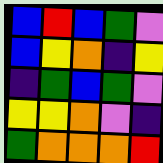[["blue", "red", "blue", "green", "violet"], ["blue", "yellow", "orange", "indigo", "yellow"], ["indigo", "green", "blue", "green", "violet"], ["yellow", "yellow", "orange", "violet", "indigo"], ["green", "orange", "orange", "orange", "red"]]